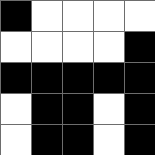[["black", "white", "white", "white", "white"], ["white", "white", "white", "white", "black"], ["black", "black", "black", "black", "black"], ["white", "black", "black", "white", "black"], ["white", "black", "black", "white", "black"]]